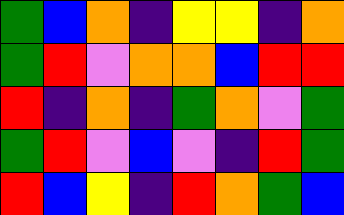[["green", "blue", "orange", "indigo", "yellow", "yellow", "indigo", "orange"], ["green", "red", "violet", "orange", "orange", "blue", "red", "red"], ["red", "indigo", "orange", "indigo", "green", "orange", "violet", "green"], ["green", "red", "violet", "blue", "violet", "indigo", "red", "green"], ["red", "blue", "yellow", "indigo", "red", "orange", "green", "blue"]]